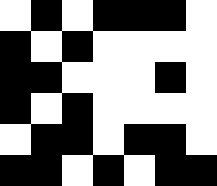[["white", "black", "white", "black", "black", "black", "white"], ["black", "white", "black", "white", "white", "white", "white"], ["black", "black", "white", "white", "white", "black", "white"], ["black", "white", "black", "white", "white", "white", "white"], ["white", "black", "black", "white", "black", "black", "white"], ["black", "black", "white", "black", "white", "black", "black"]]